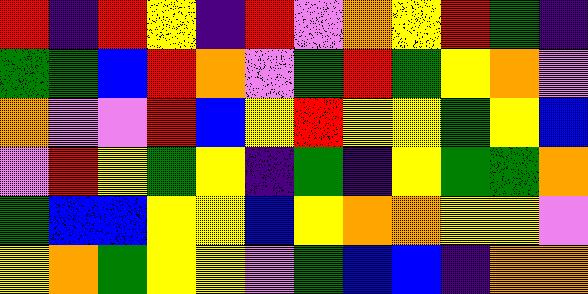[["red", "indigo", "red", "yellow", "indigo", "red", "violet", "orange", "yellow", "red", "green", "indigo"], ["green", "green", "blue", "red", "orange", "violet", "green", "red", "green", "yellow", "orange", "violet"], ["orange", "violet", "violet", "red", "blue", "yellow", "red", "yellow", "yellow", "green", "yellow", "blue"], ["violet", "red", "yellow", "green", "yellow", "indigo", "green", "indigo", "yellow", "green", "green", "orange"], ["green", "blue", "blue", "yellow", "yellow", "blue", "yellow", "orange", "orange", "yellow", "yellow", "violet"], ["yellow", "orange", "green", "yellow", "yellow", "violet", "green", "blue", "blue", "indigo", "orange", "orange"]]